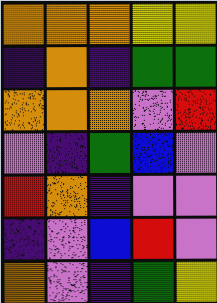[["orange", "orange", "orange", "yellow", "yellow"], ["indigo", "orange", "indigo", "green", "green"], ["orange", "orange", "orange", "violet", "red"], ["violet", "indigo", "green", "blue", "violet"], ["red", "orange", "indigo", "violet", "violet"], ["indigo", "violet", "blue", "red", "violet"], ["orange", "violet", "indigo", "green", "yellow"]]